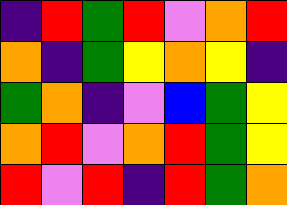[["indigo", "red", "green", "red", "violet", "orange", "red"], ["orange", "indigo", "green", "yellow", "orange", "yellow", "indigo"], ["green", "orange", "indigo", "violet", "blue", "green", "yellow"], ["orange", "red", "violet", "orange", "red", "green", "yellow"], ["red", "violet", "red", "indigo", "red", "green", "orange"]]